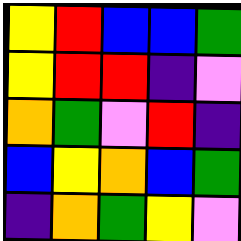[["yellow", "red", "blue", "blue", "green"], ["yellow", "red", "red", "indigo", "violet"], ["orange", "green", "violet", "red", "indigo"], ["blue", "yellow", "orange", "blue", "green"], ["indigo", "orange", "green", "yellow", "violet"]]